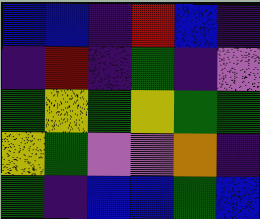[["blue", "blue", "indigo", "red", "blue", "indigo"], ["indigo", "red", "indigo", "green", "indigo", "violet"], ["green", "yellow", "green", "yellow", "green", "green"], ["yellow", "green", "violet", "violet", "orange", "indigo"], ["green", "indigo", "blue", "blue", "green", "blue"]]